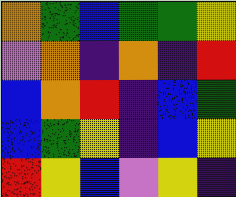[["orange", "green", "blue", "green", "green", "yellow"], ["violet", "orange", "indigo", "orange", "indigo", "red"], ["blue", "orange", "red", "indigo", "blue", "green"], ["blue", "green", "yellow", "indigo", "blue", "yellow"], ["red", "yellow", "blue", "violet", "yellow", "indigo"]]